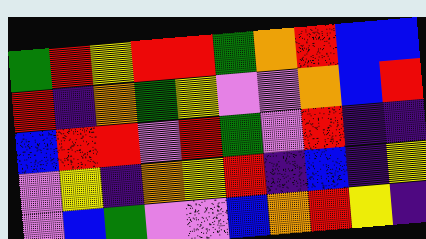[["green", "red", "yellow", "red", "red", "green", "orange", "red", "blue", "blue"], ["red", "indigo", "orange", "green", "yellow", "violet", "violet", "orange", "blue", "red"], ["blue", "red", "red", "violet", "red", "green", "violet", "red", "indigo", "indigo"], ["violet", "yellow", "indigo", "orange", "yellow", "red", "indigo", "blue", "indigo", "yellow"], ["violet", "blue", "green", "violet", "violet", "blue", "orange", "red", "yellow", "indigo"]]